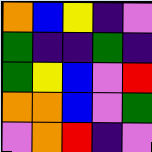[["orange", "blue", "yellow", "indigo", "violet"], ["green", "indigo", "indigo", "green", "indigo"], ["green", "yellow", "blue", "violet", "red"], ["orange", "orange", "blue", "violet", "green"], ["violet", "orange", "red", "indigo", "violet"]]